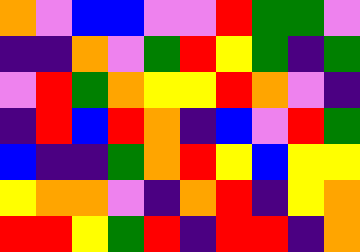[["orange", "violet", "blue", "blue", "violet", "violet", "red", "green", "green", "violet"], ["indigo", "indigo", "orange", "violet", "green", "red", "yellow", "green", "indigo", "green"], ["violet", "red", "green", "orange", "yellow", "yellow", "red", "orange", "violet", "indigo"], ["indigo", "red", "blue", "red", "orange", "indigo", "blue", "violet", "red", "green"], ["blue", "indigo", "indigo", "green", "orange", "red", "yellow", "blue", "yellow", "yellow"], ["yellow", "orange", "orange", "violet", "indigo", "orange", "red", "indigo", "yellow", "orange"], ["red", "red", "yellow", "green", "red", "indigo", "red", "red", "indigo", "orange"]]